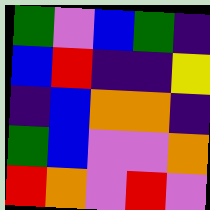[["green", "violet", "blue", "green", "indigo"], ["blue", "red", "indigo", "indigo", "yellow"], ["indigo", "blue", "orange", "orange", "indigo"], ["green", "blue", "violet", "violet", "orange"], ["red", "orange", "violet", "red", "violet"]]